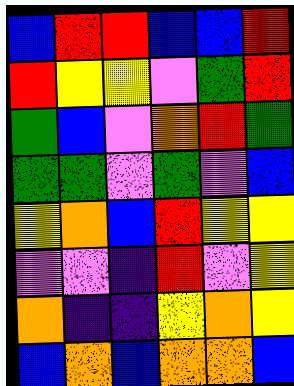[["blue", "red", "red", "blue", "blue", "red"], ["red", "yellow", "yellow", "violet", "green", "red"], ["green", "blue", "violet", "orange", "red", "green"], ["green", "green", "violet", "green", "violet", "blue"], ["yellow", "orange", "blue", "red", "yellow", "yellow"], ["violet", "violet", "indigo", "red", "violet", "yellow"], ["orange", "indigo", "indigo", "yellow", "orange", "yellow"], ["blue", "orange", "blue", "orange", "orange", "blue"]]